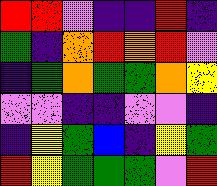[["red", "red", "violet", "indigo", "indigo", "red", "indigo"], ["green", "indigo", "orange", "red", "orange", "red", "violet"], ["indigo", "green", "orange", "green", "green", "orange", "yellow"], ["violet", "violet", "indigo", "indigo", "violet", "violet", "indigo"], ["indigo", "yellow", "green", "blue", "indigo", "yellow", "green"], ["red", "yellow", "green", "green", "green", "violet", "red"]]